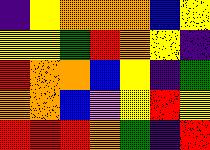[["indigo", "yellow", "orange", "orange", "orange", "blue", "yellow"], ["yellow", "yellow", "green", "red", "orange", "yellow", "indigo"], ["red", "orange", "orange", "blue", "yellow", "indigo", "green"], ["orange", "orange", "blue", "violet", "yellow", "red", "yellow"], ["red", "red", "red", "orange", "green", "indigo", "red"]]